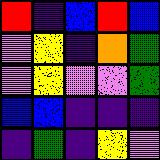[["red", "indigo", "blue", "red", "blue"], ["violet", "yellow", "indigo", "orange", "green"], ["violet", "yellow", "violet", "violet", "green"], ["blue", "blue", "indigo", "indigo", "indigo"], ["indigo", "green", "indigo", "yellow", "violet"]]